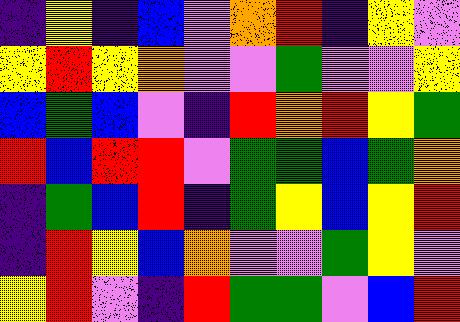[["indigo", "yellow", "indigo", "blue", "violet", "orange", "red", "indigo", "yellow", "violet"], ["yellow", "red", "yellow", "orange", "violet", "violet", "green", "violet", "violet", "yellow"], ["blue", "green", "blue", "violet", "indigo", "red", "orange", "red", "yellow", "green"], ["red", "blue", "red", "red", "violet", "green", "green", "blue", "green", "orange"], ["indigo", "green", "blue", "red", "indigo", "green", "yellow", "blue", "yellow", "red"], ["indigo", "red", "yellow", "blue", "orange", "violet", "violet", "green", "yellow", "violet"], ["yellow", "red", "violet", "indigo", "red", "green", "green", "violet", "blue", "red"]]